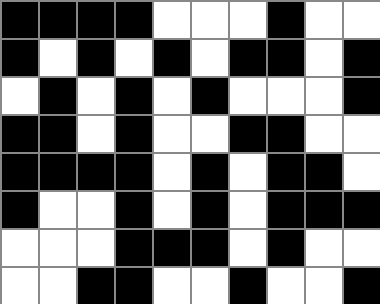[["black", "black", "black", "black", "white", "white", "white", "black", "white", "white"], ["black", "white", "black", "white", "black", "white", "black", "black", "white", "black"], ["white", "black", "white", "black", "white", "black", "white", "white", "white", "black"], ["black", "black", "white", "black", "white", "white", "black", "black", "white", "white"], ["black", "black", "black", "black", "white", "black", "white", "black", "black", "white"], ["black", "white", "white", "black", "white", "black", "white", "black", "black", "black"], ["white", "white", "white", "black", "black", "black", "white", "black", "white", "white"], ["white", "white", "black", "black", "white", "white", "black", "white", "white", "black"]]